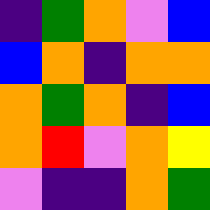[["indigo", "green", "orange", "violet", "blue"], ["blue", "orange", "indigo", "orange", "orange"], ["orange", "green", "orange", "indigo", "blue"], ["orange", "red", "violet", "orange", "yellow"], ["violet", "indigo", "indigo", "orange", "green"]]